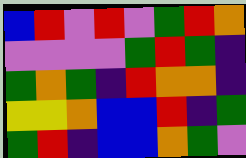[["blue", "red", "violet", "red", "violet", "green", "red", "orange"], ["violet", "violet", "violet", "violet", "green", "red", "green", "indigo"], ["green", "orange", "green", "indigo", "red", "orange", "orange", "indigo"], ["yellow", "yellow", "orange", "blue", "blue", "red", "indigo", "green"], ["green", "red", "indigo", "blue", "blue", "orange", "green", "violet"]]